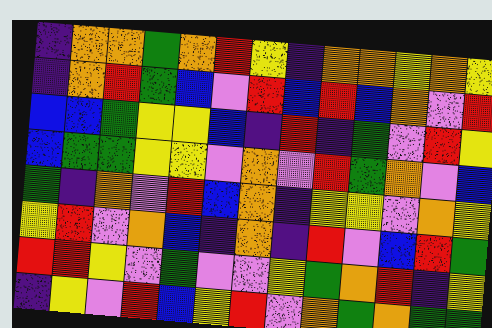[["indigo", "orange", "orange", "green", "orange", "red", "yellow", "indigo", "orange", "orange", "yellow", "orange", "yellow"], ["indigo", "orange", "red", "green", "blue", "violet", "red", "blue", "red", "blue", "orange", "violet", "red"], ["blue", "blue", "green", "yellow", "yellow", "blue", "indigo", "red", "indigo", "green", "violet", "red", "yellow"], ["blue", "green", "green", "yellow", "yellow", "violet", "orange", "violet", "red", "green", "orange", "violet", "blue"], ["green", "indigo", "orange", "violet", "red", "blue", "orange", "indigo", "yellow", "yellow", "violet", "orange", "yellow"], ["yellow", "red", "violet", "orange", "blue", "indigo", "orange", "indigo", "red", "violet", "blue", "red", "green"], ["red", "red", "yellow", "violet", "green", "violet", "violet", "yellow", "green", "orange", "red", "indigo", "yellow"], ["indigo", "yellow", "violet", "red", "blue", "yellow", "red", "violet", "orange", "green", "orange", "green", "green"]]